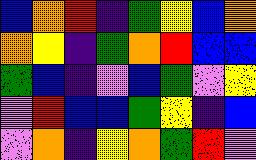[["blue", "orange", "red", "indigo", "green", "yellow", "blue", "orange"], ["orange", "yellow", "indigo", "green", "orange", "red", "blue", "blue"], ["green", "blue", "indigo", "violet", "blue", "green", "violet", "yellow"], ["violet", "red", "blue", "blue", "green", "yellow", "indigo", "blue"], ["violet", "orange", "indigo", "yellow", "orange", "green", "red", "violet"]]